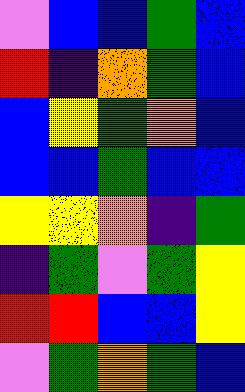[["violet", "blue", "blue", "green", "blue"], ["red", "indigo", "orange", "green", "blue"], ["blue", "yellow", "green", "orange", "blue"], ["blue", "blue", "green", "blue", "blue"], ["yellow", "yellow", "orange", "indigo", "green"], ["indigo", "green", "violet", "green", "yellow"], ["red", "red", "blue", "blue", "yellow"], ["violet", "green", "orange", "green", "blue"]]